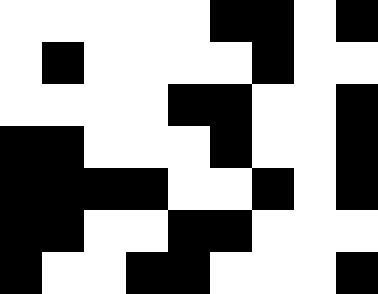[["white", "white", "white", "white", "white", "black", "black", "white", "black"], ["white", "black", "white", "white", "white", "white", "black", "white", "white"], ["white", "white", "white", "white", "black", "black", "white", "white", "black"], ["black", "black", "white", "white", "white", "black", "white", "white", "black"], ["black", "black", "black", "black", "white", "white", "black", "white", "black"], ["black", "black", "white", "white", "black", "black", "white", "white", "white"], ["black", "white", "white", "black", "black", "white", "white", "white", "black"]]